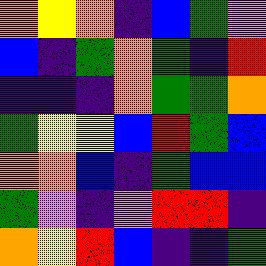[["orange", "yellow", "orange", "indigo", "blue", "green", "violet"], ["blue", "indigo", "green", "orange", "green", "indigo", "red"], ["indigo", "indigo", "indigo", "orange", "green", "green", "orange"], ["green", "yellow", "yellow", "blue", "red", "green", "blue"], ["orange", "orange", "blue", "indigo", "green", "blue", "blue"], ["green", "violet", "indigo", "violet", "red", "red", "indigo"], ["orange", "yellow", "red", "blue", "indigo", "indigo", "green"]]